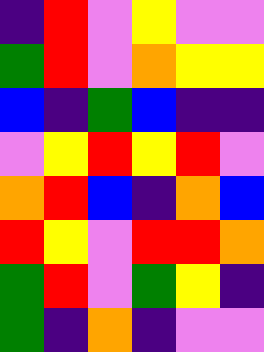[["indigo", "red", "violet", "yellow", "violet", "violet"], ["green", "red", "violet", "orange", "yellow", "yellow"], ["blue", "indigo", "green", "blue", "indigo", "indigo"], ["violet", "yellow", "red", "yellow", "red", "violet"], ["orange", "red", "blue", "indigo", "orange", "blue"], ["red", "yellow", "violet", "red", "red", "orange"], ["green", "red", "violet", "green", "yellow", "indigo"], ["green", "indigo", "orange", "indigo", "violet", "violet"]]